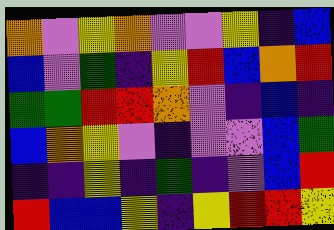[["orange", "violet", "yellow", "orange", "violet", "violet", "yellow", "indigo", "blue"], ["blue", "violet", "green", "indigo", "yellow", "red", "blue", "orange", "red"], ["green", "green", "red", "red", "orange", "violet", "indigo", "blue", "indigo"], ["blue", "orange", "yellow", "violet", "indigo", "violet", "violet", "blue", "green"], ["indigo", "indigo", "yellow", "indigo", "green", "indigo", "violet", "blue", "red"], ["red", "blue", "blue", "yellow", "indigo", "yellow", "red", "red", "yellow"]]